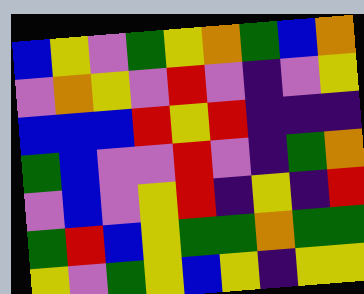[["blue", "yellow", "violet", "green", "yellow", "orange", "green", "blue", "orange"], ["violet", "orange", "yellow", "violet", "red", "violet", "indigo", "violet", "yellow"], ["blue", "blue", "blue", "red", "yellow", "red", "indigo", "indigo", "indigo"], ["green", "blue", "violet", "violet", "red", "violet", "indigo", "green", "orange"], ["violet", "blue", "violet", "yellow", "red", "indigo", "yellow", "indigo", "red"], ["green", "red", "blue", "yellow", "green", "green", "orange", "green", "green"], ["yellow", "violet", "green", "yellow", "blue", "yellow", "indigo", "yellow", "yellow"]]